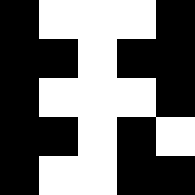[["black", "white", "white", "white", "black"], ["black", "black", "white", "black", "black"], ["black", "white", "white", "white", "black"], ["black", "black", "white", "black", "white"], ["black", "white", "white", "black", "black"]]